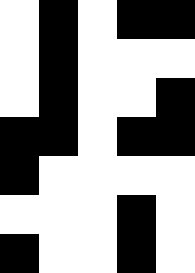[["white", "black", "white", "black", "black"], ["white", "black", "white", "white", "white"], ["white", "black", "white", "white", "black"], ["black", "black", "white", "black", "black"], ["black", "white", "white", "white", "white"], ["white", "white", "white", "black", "white"], ["black", "white", "white", "black", "white"]]